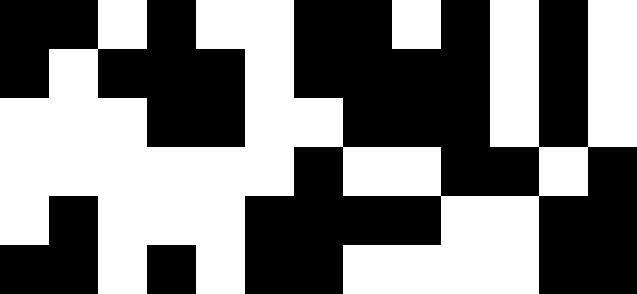[["black", "black", "white", "black", "white", "white", "black", "black", "white", "black", "white", "black", "white"], ["black", "white", "black", "black", "black", "white", "black", "black", "black", "black", "white", "black", "white"], ["white", "white", "white", "black", "black", "white", "white", "black", "black", "black", "white", "black", "white"], ["white", "white", "white", "white", "white", "white", "black", "white", "white", "black", "black", "white", "black"], ["white", "black", "white", "white", "white", "black", "black", "black", "black", "white", "white", "black", "black"], ["black", "black", "white", "black", "white", "black", "black", "white", "white", "white", "white", "black", "black"]]